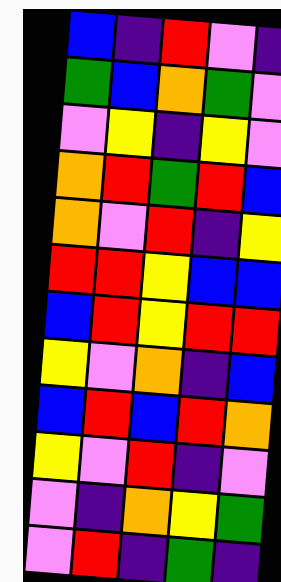[["blue", "indigo", "red", "violet", "indigo"], ["green", "blue", "orange", "green", "violet"], ["violet", "yellow", "indigo", "yellow", "violet"], ["orange", "red", "green", "red", "blue"], ["orange", "violet", "red", "indigo", "yellow"], ["red", "red", "yellow", "blue", "blue"], ["blue", "red", "yellow", "red", "red"], ["yellow", "violet", "orange", "indigo", "blue"], ["blue", "red", "blue", "red", "orange"], ["yellow", "violet", "red", "indigo", "violet"], ["violet", "indigo", "orange", "yellow", "green"], ["violet", "red", "indigo", "green", "indigo"]]